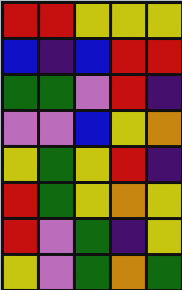[["red", "red", "yellow", "yellow", "yellow"], ["blue", "indigo", "blue", "red", "red"], ["green", "green", "violet", "red", "indigo"], ["violet", "violet", "blue", "yellow", "orange"], ["yellow", "green", "yellow", "red", "indigo"], ["red", "green", "yellow", "orange", "yellow"], ["red", "violet", "green", "indigo", "yellow"], ["yellow", "violet", "green", "orange", "green"]]